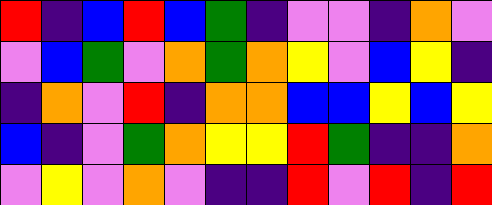[["red", "indigo", "blue", "red", "blue", "green", "indigo", "violet", "violet", "indigo", "orange", "violet"], ["violet", "blue", "green", "violet", "orange", "green", "orange", "yellow", "violet", "blue", "yellow", "indigo"], ["indigo", "orange", "violet", "red", "indigo", "orange", "orange", "blue", "blue", "yellow", "blue", "yellow"], ["blue", "indigo", "violet", "green", "orange", "yellow", "yellow", "red", "green", "indigo", "indigo", "orange"], ["violet", "yellow", "violet", "orange", "violet", "indigo", "indigo", "red", "violet", "red", "indigo", "red"]]